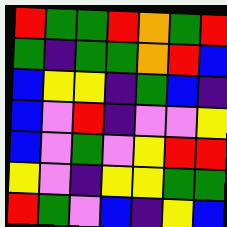[["red", "green", "green", "red", "orange", "green", "red"], ["green", "indigo", "green", "green", "orange", "red", "blue"], ["blue", "yellow", "yellow", "indigo", "green", "blue", "indigo"], ["blue", "violet", "red", "indigo", "violet", "violet", "yellow"], ["blue", "violet", "green", "violet", "yellow", "red", "red"], ["yellow", "violet", "indigo", "yellow", "yellow", "green", "green"], ["red", "green", "violet", "blue", "indigo", "yellow", "blue"]]